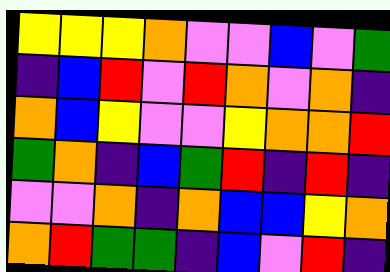[["yellow", "yellow", "yellow", "orange", "violet", "violet", "blue", "violet", "green"], ["indigo", "blue", "red", "violet", "red", "orange", "violet", "orange", "indigo"], ["orange", "blue", "yellow", "violet", "violet", "yellow", "orange", "orange", "red"], ["green", "orange", "indigo", "blue", "green", "red", "indigo", "red", "indigo"], ["violet", "violet", "orange", "indigo", "orange", "blue", "blue", "yellow", "orange"], ["orange", "red", "green", "green", "indigo", "blue", "violet", "red", "indigo"]]